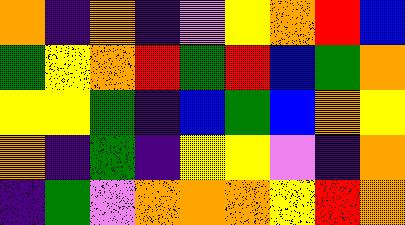[["orange", "indigo", "orange", "indigo", "violet", "yellow", "orange", "red", "blue"], ["green", "yellow", "orange", "red", "green", "red", "blue", "green", "orange"], ["yellow", "yellow", "green", "indigo", "blue", "green", "blue", "orange", "yellow"], ["orange", "indigo", "green", "indigo", "yellow", "yellow", "violet", "indigo", "orange"], ["indigo", "green", "violet", "orange", "orange", "orange", "yellow", "red", "orange"]]